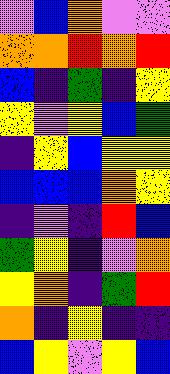[["violet", "blue", "orange", "violet", "violet"], ["orange", "orange", "red", "orange", "red"], ["blue", "indigo", "green", "indigo", "yellow"], ["yellow", "violet", "yellow", "blue", "green"], ["indigo", "yellow", "blue", "yellow", "yellow"], ["blue", "blue", "blue", "orange", "yellow"], ["indigo", "violet", "indigo", "red", "blue"], ["green", "yellow", "indigo", "violet", "orange"], ["yellow", "orange", "indigo", "green", "red"], ["orange", "indigo", "yellow", "indigo", "indigo"], ["blue", "yellow", "violet", "yellow", "blue"]]